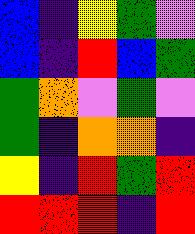[["blue", "indigo", "yellow", "green", "violet"], ["blue", "indigo", "red", "blue", "green"], ["green", "orange", "violet", "green", "violet"], ["green", "indigo", "orange", "orange", "indigo"], ["yellow", "indigo", "red", "green", "red"], ["red", "red", "red", "indigo", "red"]]